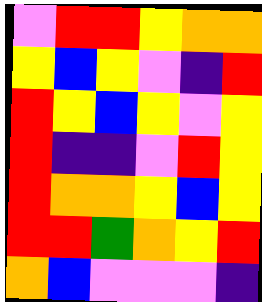[["violet", "red", "red", "yellow", "orange", "orange"], ["yellow", "blue", "yellow", "violet", "indigo", "red"], ["red", "yellow", "blue", "yellow", "violet", "yellow"], ["red", "indigo", "indigo", "violet", "red", "yellow"], ["red", "orange", "orange", "yellow", "blue", "yellow"], ["red", "red", "green", "orange", "yellow", "red"], ["orange", "blue", "violet", "violet", "violet", "indigo"]]